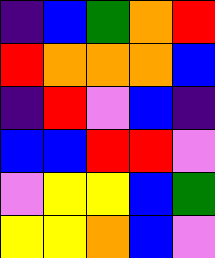[["indigo", "blue", "green", "orange", "red"], ["red", "orange", "orange", "orange", "blue"], ["indigo", "red", "violet", "blue", "indigo"], ["blue", "blue", "red", "red", "violet"], ["violet", "yellow", "yellow", "blue", "green"], ["yellow", "yellow", "orange", "blue", "violet"]]